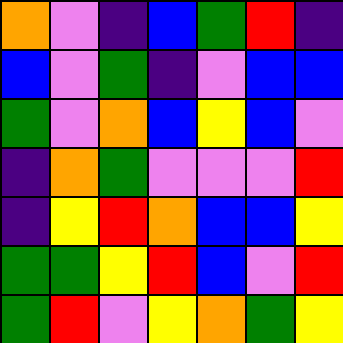[["orange", "violet", "indigo", "blue", "green", "red", "indigo"], ["blue", "violet", "green", "indigo", "violet", "blue", "blue"], ["green", "violet", "orange", "blue", "yellow", "blue", "violet"], ["indigo", "orange", "green", "violet", "violet", "violet", "red"], ["indigo", "yellow", "red", "orange", "blue", "blue", "yellow"], ["green", "green", "yellow", "red", "blue", "violet", "red"], ["green", "red", "violet", "yellow", "orange", "green", "yellow"]]